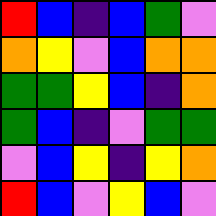[["red", "blue", "indigo", "blue", "green", "violet"], ["orange", "yellow", "violet", "blue", "orange", "orange"], ["green", "green", "yellow", "blue", "indigo", "orange"], ["green", "blue", "indigo", "violet", "green", "green"], ["violet", "blue", "yellow", "indigo", "yellow", "orange"], ["red", "blue", "violet", "yellow", "blue", "violet"]]